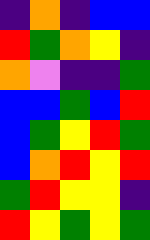[["indigo", "orange", "indigo", "blue", "blue"], ["red", "green", "orange", "yellow", "indigo"], ["orange", "violet", "indigo", "indigo", "green"], ["blue", "blue", "green", "blue", "red"], ["blue", "green", "yellow", "red", "green"], ["blue", "orange", "red", "yellow", "red"], ["green", "red", "yellow", "yellow", "indigo"], ["red", "yellow", "green", "yellow", "green"]]